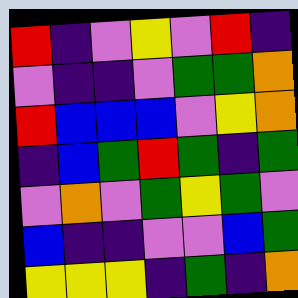[["red", "indigo", "violet", "yellow", "violet", "red", "indigo"], ["violet", "indigo", "indigo", "violet", "green", "green", "orange"], ["red", "blue", "blue", "blue", "violet", "yellow", "orange"], ["indigo", "blue", "green", "red", "green", "indigo", "green"], ["violet", "orange", "violet", "green", "yellow", "green", "violet"], ["blue", "indigo", "indigo", "violet", "violet", "blue", "green"], ["yellow", "yellow", "yellow", "indigo", "green", "indigo", "orange"]]